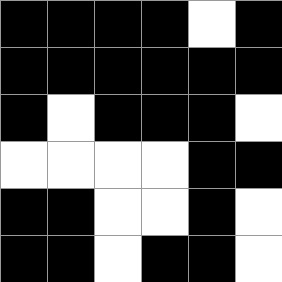[["black", "black", "black", "black", "white", "black"], ["black", "black", "black", "black", "black", "black"], ["black", "white", "black", "black", "black", "white"], ["white", "white", "white", "white", "black", "black"], ["black", "black", "white", "white", "black", "white"], ["black", "black", "white", "black", "black", "white"]]